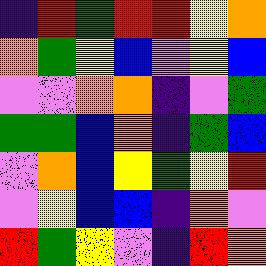[["indigo", "red", "green", "red", "red", "yellow", "orange"], ["orange", "green", "yellow", "blue", "violet", "yellow", "blue"], ["violet", "violet", "orange", "orange", "indigo", "violet", "green"], ["green", "green", "blue", "orange", "indigo", "green", "blue"], ["violet", "orange", "blue", "yellow", "green", "yellow", "red"], ["violet", "yellow", "blue", "blue", "indigo", "orange", "violet"], ["red", "green", "yellow", "violet", "indigo", "red", "orange"]]